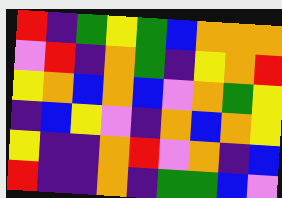[["red", "indigo", "green", "yellow", "green", "blue", "orange", "orange", "orange"], ["violet", "red", "indigo", "orange", "green", "indigo", "yellow", "orange", "red"], ["yellow", "orange", "blue", "orange", "blue", "violet", "orange", "green", "yellow"], ["indigo", "blue", "yellow", "violet", "indigo", "orange", "blue", "orange", "yellow"], ["yellow", "indigo", "indigo", "orange", "red", "violet", "orange", "indigo", "blue"], ["red", "indigo", "indigo", "orange", "indigo", "green", "green", "blue", "violet"]]